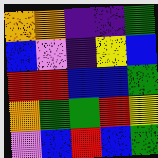[["orange", "orange", "indigo", "indigo", "green"], ["blue", "violet", "indigo", "yellow", "blue"], ["red", "red", "blue", "blue", "green"], ["orange", "green", "green", "red", "yellow"], ["violet", "blue", "red", "blue", "green"]]